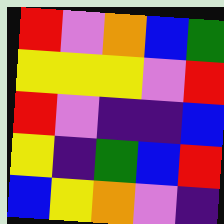[["red", "violet", "orange", "blue", "green"], ["yellow", "yellow", "yellow", "violet", "red"], ["red", "violet", "indigo", "indigo", "blue"], ["yellow", "indigo", "green", "blue", "red"], ["blue", "yellow", "orange", "violet", "indigo"]]